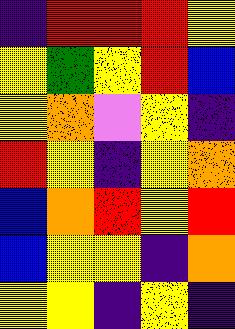[["indigo", "red", "red", "red", "yellow"], ["yellow", "green", "yellow", "red", "blue"], ["yellow", "orange", "violet", "yellow", "indigo"], ["red", "yellow", "indigo", "yellow", "orange"], ["blue", "orange", "red", "yellow", "red"], ["blue", "yellow", "yellow", "indigo", "orange"], ["yellow", "yellow", "indigo", "yellow", "indigo"]]